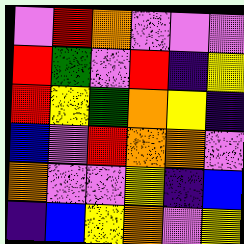[["violet", "red", "orange", "violet", "violet", "violet"], ["red", "green", "violet", "red", "indigo", "yellow"], ["red", "yellow", "green", "orange", "yellow", "indigo"], ["blue", "violet", "red", "orange", "orange", "violet"], ["orange", "violet", "violet", "yellow", "indigo", "blue"], ["indigo", "blue", "yellow", "orange", "violet", "yellow"]]